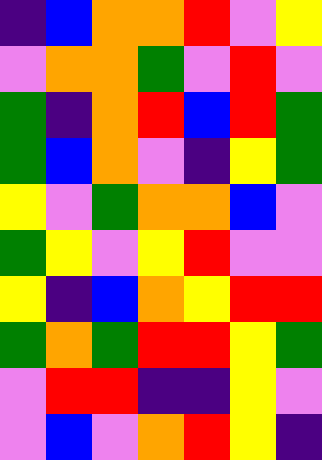[["indigo", "blue", "orange", "orange", "red", "violet", "yellow"], ["violet", "orange", "orange", "green", "violet", "red", "violet"], ["green", "indigo", "orange", "red", "blue", "red", "green"], ["green", "blue", "orange", "violet", "indigo", "yellow", "green"], ["yellow", "violet", "green", "orange", "orange", "blue", "violet"], ["green", "yellow", "violet", "yellow", "red", "violet", "violet"], ["yellow", "indigo", "blue", "orange", "yellow", "red", "red"], ["green", "orange", "green", "red", "red", "yellow", "green"], ["violet", "red", "red", "indigo", "indigo", "yellow", "violet"], ["violet", "blue", "violet", "orange", "red", "yellow", "indigo"]]